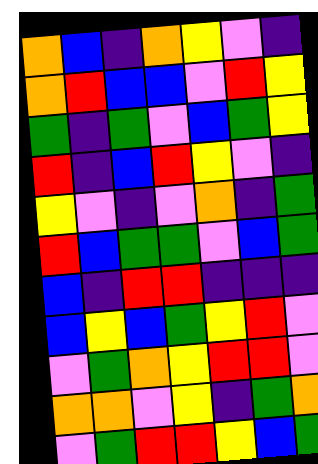[["orange", "blue", "indigo", "orange", "yellow", "violet", "indigo"], ["orange", "red", "blue", "blue", "violet", "red", "yellow"], ["green", "indigo", "green", "violet", "blue", "green", "yellow"], ["red", "indigo", "blue", "red", "yellow", "violet", "indigo"], ["yellow", "violet", "indigo", "violet", "orange", "indigo", "green"], ["red", "blue", "green", "green", "violet", "blue", "green"], ["blue", "indigo", "red", "red", "indigo", "indigo", "indigo"], ["blue", "yellow", "blue", "green", "yellow", "red", "violet"], ["violet", "green", "orange", "yellow", "red", "red", "violet"], ["orange", "orange", "violet", "yellow", "indigo", "green", "orange"], ["violet", "green", "red", "red", "yellow", "blue", "green"]]